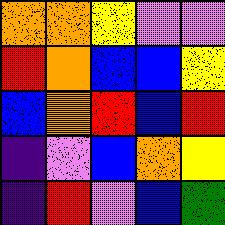[["orange", "orange", "yellow", "violet", "violet"], ["red", "orange", "blue", "blue", "yellow"], ["blue", "orange", "red", "blue", "red"], ["indigo", "violet", "blue", "orange", "yellow"], ["indigo", "red", "violet", "blue", "green"]]